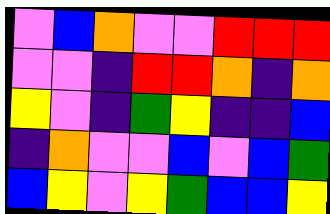[["violet", "blue", "orange", "violet", "violet", "red", "red", "red"], ["violet", "violet", "indigo", "red", "red", "orange", "indigo", "orange"], ["yellow", "violet", "indigo", "green", "yellow", "indigo", "indigo", "blue"], ["indigo", "orange", "violet", "violet", "blue", "violet", "blue", "green"], ["blue", "yellow", "violet", "yellow", "green", "blue", "blue", "yellow"]]